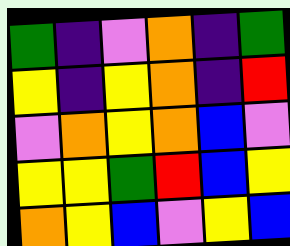[["green", "indigo", "violet", "orange", "indigo", "green"], ["yellow", "indigo", "yellow", "orange", "indigo", "red"], ["violet", "orange", "yellow", "orange", "blue", "violet"], ["yellow", "yellow", "green", "red", "blue", "yellow"], ["orange", "yellow", "blue", "violet", "yellow", "blue"]]